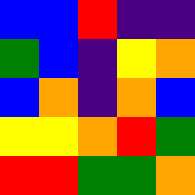[["blue", "blue", "red", "indigo", "indigo"], ["green", "blue", "indigo", "yellow", "orange"], ["blue", "orange", "indigo", "orange", "blue"], ["yellow", "yellow", "orange", "red", "green"], ["red", "red", "green", "green", "orange"]]